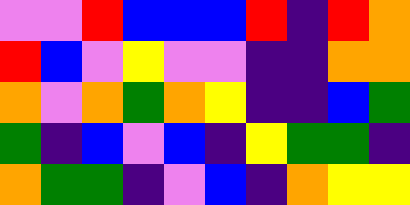[["violet", "violet", "red", "blue", "blue", "blue", "red", "indigo", "red", "orange"], ["red", "blue", "violet", "yellow", "violet", "violet", "indigo", "indigo", "orange", "orange"], ["orange", "violet", "orange", "green", "orange", "yellow", "indigo", "indigo", "blue", "green"], ["green", "indigo", "blue", "violet", "blue", "indigo", "yellow", "green", "green", "indigo"], ["orange", "green", "green", "indigo", "violet", "blue", "indigo", "orange", "yellow", "yellow"]]